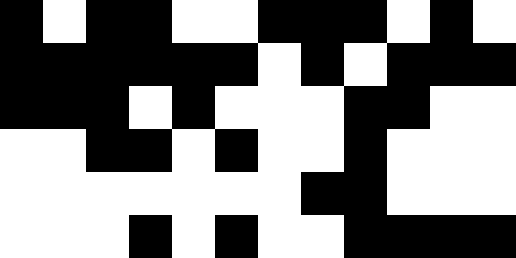[["black", "white", "black", "black", "white", "white", "black", "black", "black", "white", "black", "white"], ["black", "black", "black", "black", "black", "black", "white", "black", "white", "black", "black", "black"], ["black", "black", "black", "white", "black", "white", "white", "white", "black", "black", "white", "white"], ["white", "white", "black", "black", "white", "black", "white", "white", "black", "white", "white", "white"], ["white", "white", "white", "white", "white", "white", "white", "black", "black", "white", "white", "white"], ["white", "white", "white", "black", "white", "black", "white", "white", "black", "black", "black", "black"]]